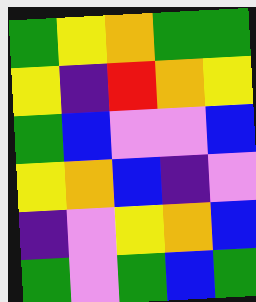[["green", "yellow", "orange", "green", "green"], ["yellow", "indigo", "red", "orange", "yellow"], ["green", "blue", "violet", "violet", "blue"], ["yellow", "orange", "blue", "indigo", "violet"], ["indigo", "violet", "yellow", "orange", "blue"], ["green", "violet", "green", "blue", "green"]]